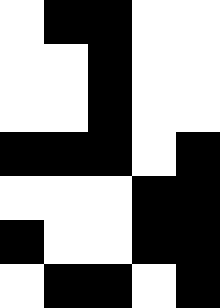[["white", "black", "black", "white", "white"], ["white", "white", "black", "white", "white"], ["white", "white", "black", "white", "white"], ["black", "black", "black", "white", "black"], ["white", "white", "white", "black", "black"], ["black", "white", "white", "black", "black"], ["white", "black", "black", "white", "black"]]